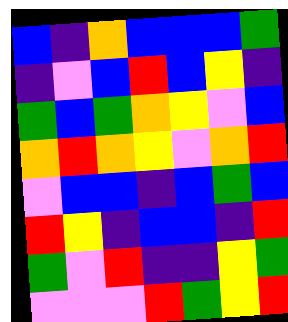[["blue", "indigo", "orange", "blue", "blue", "blue", "green"], ["indigo", "violet", "blue", "red", "blue", "yellow", "indigo"], ["green", "blue", "green", "orange", "yellow", "violet", "blue"], ["orange", "red", "orange", "yellow", "violet", "orange", "red"], ["violet", "blue", "blue", "indigo", "blue", "green", "blue"], ["red", "yellow", "indigo", "blue", "blue", "indigo", "red"], ["green", "violet", "red", "indigo", "indigo", "yellow", "green"], ["violet", "violet", "violet", "red", "green", "yellow", "red"]]